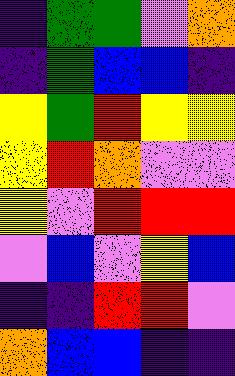[["indigo", "green", "green", "violet", "orange"], ["indigo", "green", "blue", "blue", "indigo"], ["yellow", "green", "red", "yellow", "yellow"], ["yellow", "red", "orange", "violet", "violet"], ["yellow", "violet", "red", "red", "red"], ["violet", "blue", "violet", "yellow", "blue"], ["indigo", "indigo", "red", "red", "violet"], ["orange", "blue", "blue", "indigo", "indigo"]]